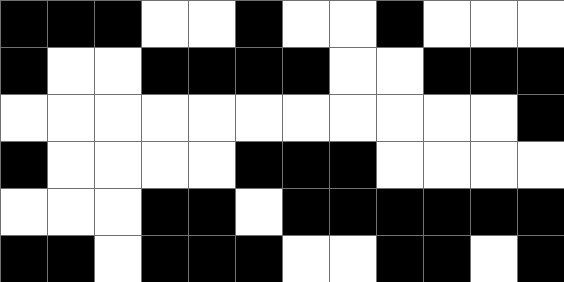[["black", "black", "black", "white", "white", "black", "white", "white", "black", "white", "white", "white"], ["black", "white", "white", "black", "black", "black", "black", "white", "white", "black", "black", "black"], ["white", "white", "white", "white", "white", "white", "white", "white", "white", "white", "white", "black"], ["black", "white", "white", "white", "white", "black", "black", "black", "white", "white", "white", "white"], ["white", "white", "white", "black", "black", "white", "black", "black", "black", "black", "black", "black"], ["black", "black", "white", "black", "black", "black", "white", "white", "black", "black", "white", "black"]]